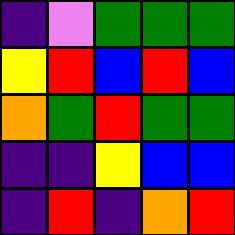[["indigo", "violet", "green", "green", "green"], ["yellow", "red", "blue", "red", "blue"], ["orange", "green", "red", "green", "green"], ["indigo", "indigo", "yellow", "blue", "blue"], ["indigo", "red", "indigo", "orange", "red"]]